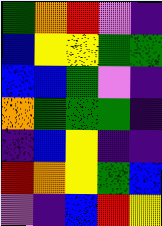[["green", "orange", "red", "violet", "indigo"], ["blue", "yellow", "yellow", "green", "green"], ["blue", "blue", "green", "violet", "indigo"], ["orange", "green", "green", "green", "indigo"], ["indigo", "blue", "yellow", "indigo", "indigo"], ["red", "orange", "yellow", "green", "blue"], ["violet", "indigo", "blue", "red", "yellow"]]